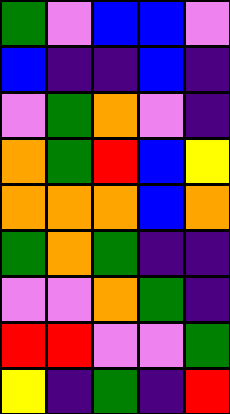[["green", "violet", "blue", "blue", "violet"], ["blue", "indigo", "indigo", "blue", "indigo"], ["violet", "green", "orange", "violet", "indigo"], ["orange", "green", "red", "blue", "yellow"], ["orange", "orange", "orange", "blue", "orange"], ["green", "orange", "green", "indigo", "indigo"], ["violet", "violet", "orange", "green", "indigo"], ["red", "red", "violet", "violet", "green"], ["yellow", "indigo", "green", "indigo", "red"]]